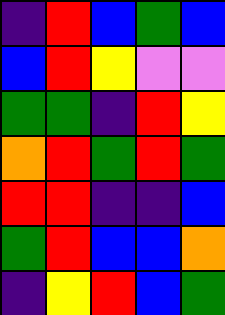[["indigo", "red", "blue", "green", "blue"], ["blue", "red", "yellow", "violet", "violet"], ["green", "green", "indigo", "red", "yellow"], ["orange", "red", "green", "red", "green"], ["red", "red", "indigo", "indigo", "blue"], ["green", "red", "blue", "blue", "orange"], ["indigo", "yellow", "red", "blue", "green"]]